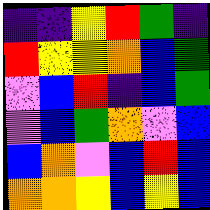[["indigo", "indigo", "yellow", "red", "green", "indigo"], ["red", "yellow", "yellow", "orange", "blue", "green"], ["violet", "blue", "red", "indigo", "blue", "green"], ["violet", "blue", "green", "orange", "violet", "blue"], ["blue", "orange", "violet", "blue", "red", "blue"], ["orange", "orange", "yellow", "blue", "yellow", "blue"]]